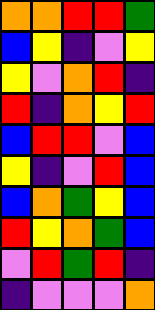[["orange", "orange", "red", "red", "green"], ["blue", "yellow", "indigo", "violet", "yellow"], ["yellow", "violet", "orange", "red", "indigo"], ["red", "indigo", "orange", "yellow", "red"], ["blue", "red", "red", "violet", "blue"], ["yellow", "indigo", "violet", "red", "blue"], ["blue", "orange", "green", "yellow", "blue"], ["red", "yellow", "orange", "green", "blue"], ["violet", "red", "green", "red", "indigo"], ["indigo", "violet", "violet", "violet", "orange"]]